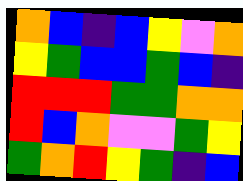[["orange", "blue", "indigo", "blue", "yellow", "violet", "orange"], ["yellow", "green", "blue", "blue", "green", "blue", "indigo"], ["red", "red", "red", "green", "green", "orange", "orange"], ["red", "blue", "orange", "violet", "violet", "green", "yellow"], ["green", "orange", "red", "yellow", "green", "indigo", "blue"]]